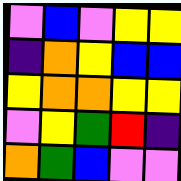[["violet", "blue", "violet", "yellow", "yellow"], ["indigo", "orange", "yellow", "blue", "blue"], ["yellow", "orange", "orange", "yellow", "yellow"], ["violet", "yellow", "green", "red", "indigo"], ["orange", "green", "blue", "violet", "violet"]]